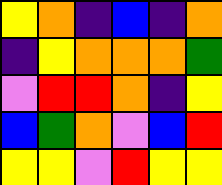[["yellow", "orange", "indigo", "blue", "indigo", "orange"], ["indigo", "yellow", "orange", "orange", "orange", "green"], ["violet", "red", "red", "orange", "indigo", "yellow"], ["blue", "green", "orange", "violet", "blue", "red"], ["yellow", "yellow", "violet", "red", "yellow", "yellow"]]